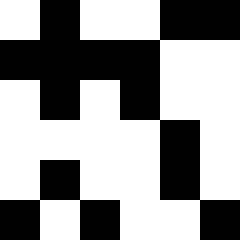[["white", "black", "white", "white", "black", "black"], ["black", "black", "black", "black", "white", "white"], ["white", "black", "white", "black", "white", "white"], ["white", "white", "white", "white", "black", "white"], ["white", "black", "white", "white", "black", "white"], ["black", "white", "black", "white", "white", "black"]]